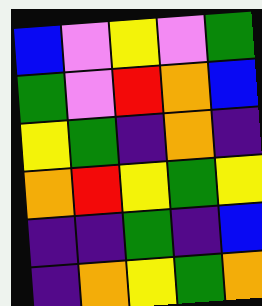[["blue", "violet", "yellow", "violet", "green"], ["green", "violet", "red", "orange", "blue"], ["yellow", "green", "indigo", "orange", "indigo"], ["orange", "red", "yellow", "green", "yellow"], ["indigo", "indigo", "green", "indigo", "blue"], ["indigo", "orange", "yellow", "green", "orange"]]